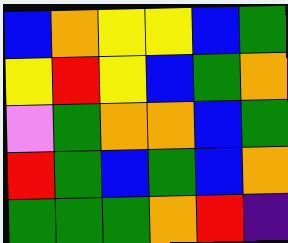[["blue", "orange", "yellow", "yellow", "blue", "green"], ["yellow", "red", "yellow", "blue", "green", "orange"], ["violet", "green", "orange", "orange", "blue", "green"], ["red", "green", "blue", "green", "blue", "orange"], ["green", "green", "green", "orange", "red", "indigo"]]